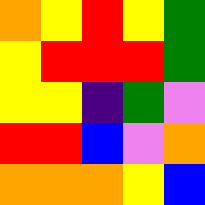[["orange", "yellow", "red", "yellow", "green"], ["yellow", "red", "red", "red", "green"], ["yellow", "yellow", "indigo", "green", "violet"], ["red", "red", "blue", "violet", "orange"], ["orange", "orange", "orange", "yellow", "blue"]]